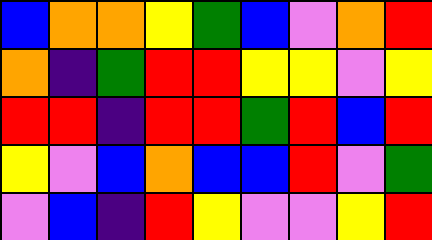[["blue", "orange", "orange", "yellow", "green", "blue", "violet", "orange", "red"], ["orange", "indigo", "green", "red", "red", "yellow", "yellow", "violet", "yellow"], ["red", "red", "indigo", "red", "red", "green", "red", "blue", "red"], ["yellow", "violet", "blue", "orange", "blue", "blue", "red", "violet", "green"], ["violet", "blue", "indigo", "red", "yellow", "violet", "violet", "yellow", "red"]]